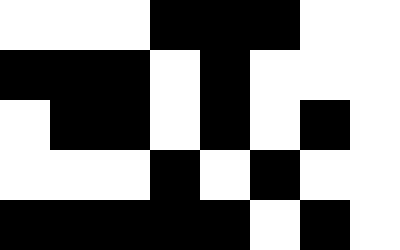[["white", "white", "white", "black", "black", "black", "white", "white"], ["black", "black", "black", "white", "black", "white", "white", "white"], ["white", "black", "black", "white", "black", "white", "black", "white"], ["white", "white", "white", "black", "white", "black", "white", "white"], ["black", "black", "black", "black", "black", "white", "black", "white"]]